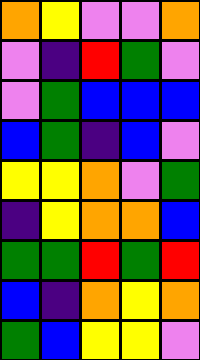[["orange", "yellow", "violet", "violet", "orange"], ["violet", "indigo", "red", "green", "violet"], ["violet", "green", "blue", "blue", "blue"], ["blue", "green", "indigo", "blue", "violet"], ["yellow", "yellow", "orange", "violet", "green"], ["indigo", "yellow", "orange", "orange", "blue"], ["green", "green", "red", "green", "red"], ["blue", "indigo", "orange", "yellow", "orange"], ["green", "blue", "yellow", "yellow", "violet"]]